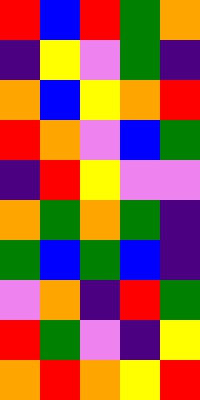[["red", "blue", "red", "green", "orange"], ["indigo", "yellow", "violet", "green", "indigo"], ["orange", "blue", "yellow", "orange", "red"], ["red", "orange", "violet", "blue", "green"], ["indigo", "red", "yellow", "violet", "violet"], ["orange", "green", "orange", "green", "indigo"], ["green", "blue", "green", "blue", "indigo"], ["violet", "orange", "indigo", "red", "green"], ["red", "green", "violet", "indigo", "yellow"], ["orange", "red", "orange", "yellow", "red"]]